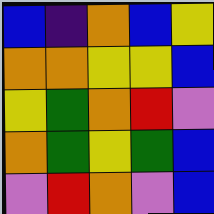[["blue", "indigo", "orange", "blue", "yellow"], ["orange", "orange", "yellow", "yellow", "blue"], ["yellow", "green", "orange", "red", "violet"], ["orange", "green", "yellow", "green", "blue"], ["violet", "red", "orange", "violet", "blue"]]